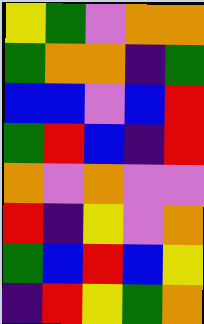[["yellow", "green", "violet", "orange", "orange"], ["green", "orange", "orange", "indigo", "green"], ["blue", "blue", "violet", "blue", "red"], ["green", "red", "blue", "indigo", "red"], ["orange", "violet", "orange", "violet", "violet"], ["red", "indigo", "yellow", "violet", "orange"], ["green", "blue", "red", "blue", "yellow"], ["indigo", "red", "yellow", "green", "orange"]]